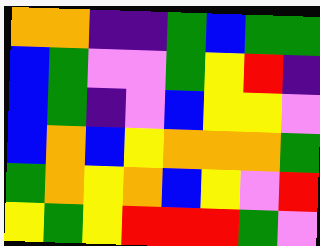[["orange", "orange", "indigo", "indigo", "green", "blue", "green", "green"], ["blue", "green", "violet", "violet", "green", "yellow", "red", "indigo"], ["blue", "green", "indigo", "violet", "blue", "yellow", "yellow", "violet"], ["blue", "orange", "blue", "yellow", "orange", "orange", "orange", "green"], ["green", "orange", "yellow", "orange", "blue", "yellow", "violet", "red"], ["yellow", "green", "yellow", "red", "red", "red", "green", "violet"]]